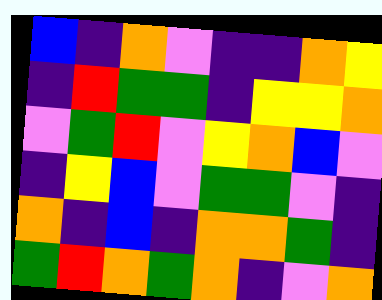[["blue", "indigo", "orange", "violet", "indigo", "indigo", "orange", "yellow"], ["indigo", "red", "green", "green", "indigo", "yellow", "yellow", "orange"], ["violet", "green", "red", "violet", "yellow", "orange", "blue", "violet"], ["indigo", "yellow", "blue", "violet", "green", "green", "violet", "indigo"], ["orange", "indigo", "blue", "indigo", "orange", "orange", "green", "indigo"], ["green", "red", "orange", "green", "orange", "indigo", "violet", "orange"]]